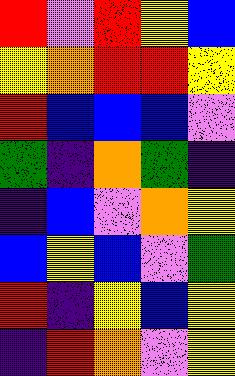[["red", "violet", "red", "yellow", "blue"], ["yellow", "orange", "red", "red", "yellow"], ["red", "blue", "blue", "blue", "violet"], ["green", "indigo", "orange", "green", "indigo"], ["indigo", "blue", "violet", "orange", "yellow"], ["blue", "yellow", "blue", "violet", "green"], ["red", "indigo", "yellow", "blue", "yellow"], ["indigo", "red", "orange", "violet", "yellow"]]